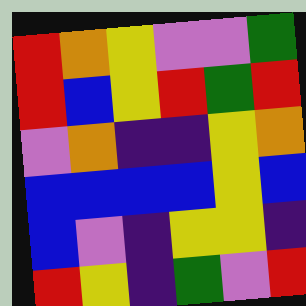[["red", "orange", "yellow", "violet", "violet", "green"], ["red", "blue", "yellow", "red", "green", "red"], ["violet", "orange", "indigo", "indigo", "yellow", "orange"], ["blue", "blue", "blue", "blue", "yellow", "blue"], ["blue", "violet", "indigo", "yellow", "yellow", "indigo"], ["red", "yellow", "indigo", "green", "violet", "red"]]